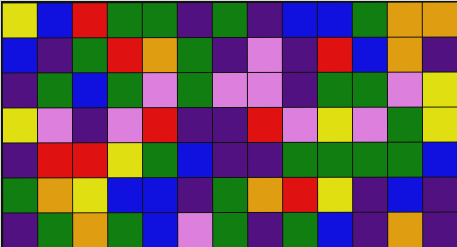[["yellow", "blue", "red", "green", "green", "indigo", "green", "indigo", "blue", "blue", "green", "orange", "orange"], ["blue", "indigo", "green", "red", "orange", "green", "indigo", "violet", "indigo", "red", "blue", "orange", "indigo"], ["indigo", "green", "blue", "green", "violet", "green", "violet", "violet", "indigo", "green", "green", "violet", "yellow"], ["yellow", "violet", "indigo", "violet", "red", "indigo", "indigo", "red", "violet", "yellow", "violet", "green", "yellow"], ["indigo", "red", "red", "yellow", "green", "blue", "indigo", "indigo", "green", "green", "green", "green", "blue"], ["green", "orange", "yellow", "blue", "blue", "indigo", "green", "orange", "red", "yellow", "indigo", "blue", "indigo"], ["indigo", "green", "orange", "green", "blue", "violet", "green", "indigo", "green", "blue", "indigo", "orange", "indigo"]]